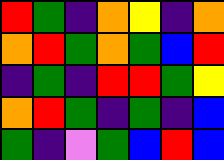[["red", "green", "indigo", "orange", "yellow", "indigo", "orange"], ["orange", "red", "green", "orange", "green", "blue", "red"], ["indigo", "green", "indigo", "red", "red", "green", "yellow"], ["orange", "red", "green", "indigo", "green", "indigo", "blue"], ["green", "indigo", "violet", "green", "blue", "red", "blue"]]